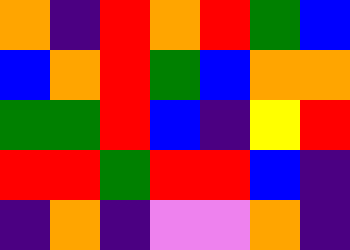[["orange", "indigo", "red", "orange", "red", "green", "blue"], ["blue", "orange", "red", "green", "blue", "orange", "orange"], ["green", "green", "red", "blue", "indigo", "yellow", "red"], ["red", "red", "green", "red", "red", "blue", "indigo"], ["indigo", "orange", "indigo", "violet", "violet", "orange", "indigo"]]